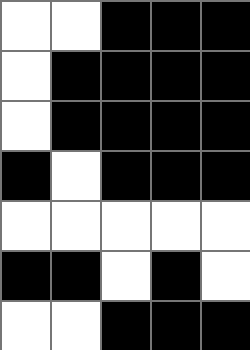[["white", "white", "black", "black", "black"], ["white", "black", "black", "black", "black"], ["white", "black", "black", "black", "black"], ["black", "white", "black", "black", "black"], ["white", "white", "white", "white", "white"], ["black", "black", "white", "black", "white"], ["white", "white", "black", "black", "black"]]